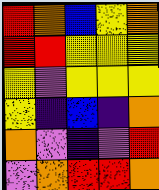[["red", "orange", "blue", "yellow", "orange"], ["red", "red", "yellow", "yellow", "yellow"], ["yellow", "violet", "yellow", "yellow", "yellow"], ["yellow", "indigo", "blue", "indigo", "orange"], ["orange", "violet", "indigo", "violet", "red"], ["violet", "orange", "red", "red", "orange"]]